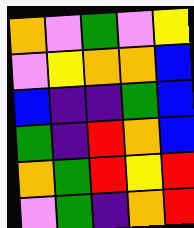[["orange", "violet", "green", "violet", "yellow"], ["violet", "yellow", "orange", "orange", "blue"], ["blue", "indigo", "indigo", "green", "blue"], ["green", "indigo", "red", "orange", "blue"], ["orange", "green", "red", "yellow", "red"], ["violet", "green", "indigo", "orange", "red"]]